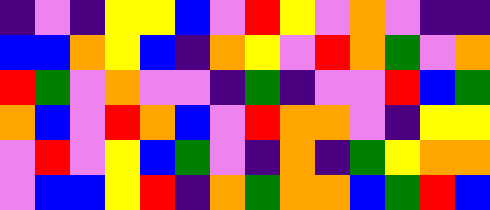[["indigo", "violet", "indigo", "yellow", "yellow", "blue", "violet", "red", "yellow", "violet", "orange", "violet", "indigo", "indigo"], ["blue", "blue", "orange", "yellow", "blue", "indigo", "orange", "yellow", "violet", "red", "orange", "green", "violet", "orange"], ["red", "green", "violet", "orange", "violet", "violet", "indigo", "green", "indigo", "violet", "violet", "red", "blue", "green"], ["orange", "blue", "violet", "red", "orange", "blue", "violet", "red", "orange", "orange", "violet", "indigo", "yellow", "yellow"], ["violet", "red", "violet", "yellow", "blue", "green", "violet", "indigo", "orange", "indigo", "green", "yellow", "orange", "orange"], ["violet", "blue", "blue", "yellow", "red", "indigo", "orange", "green", "orange", "orange", "blue", "green", "red", "blue"]]